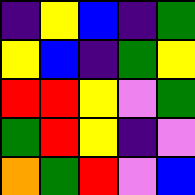[["indigo", "yellow", "blue", "indigo", "green"], ["yellow", "blue", "indigo", "green", "yellow"], ["red", "red", "yellow", "violet", "green"], ["green", "red", "yellow", "indigo", "violet"], ["orange", "green", "red", "violet", "blue"]]